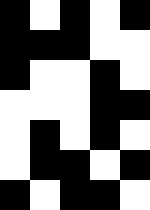[["black", "white", "black", "white", "black"], ["black", "black", "black", "white", "white"], ["black", "white", "white", "black", "white"], ["white", "white", "white", "black", "black"], ["white", "black", "white", "black", "white"], ["white", "black", "black", "white", "black"], ["black", "white", "black", "black", "white"]]